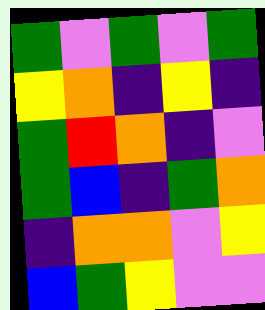[["green", "violet", "green", "violet", "green"], ["yellow", "orange", "indigo", "yellow", "indigo"], ["green", "red", "orange", "indigo", "violet"], ["green", "blue", "indigo", "green", "orange"], ["indigo", "orange", "orange", "violet", "yellow"], ["blue", "green", "yellow", "violet", "violet"]]